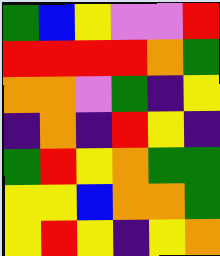[["green", "blue", "yellow", "violet", "violet", "red"], ["red", "red", "red", "red", "orange", "green"], ["orange", "orange", "violet", "green", "indigo", "yellow"], ["indigo", "orange", "indigo", "red", "yellow", "indigo"], ["green", "red", "yellow", "orange", "green", "green"], ["yellow", "yellow", "blue", "orange", "orange", "green"], ["yellow", "red", "yellow", "indigo", "yellow", "orange"]]